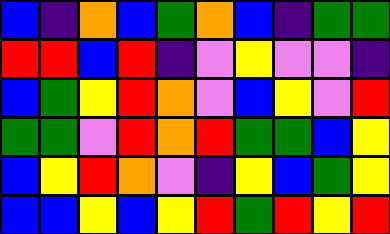[["blue", "indigo", "orange", "blue", "green", "orange", "blue", "indigo", "green", "green"], ["red", "red", "blue", "red", "indigo", "violet", "yellow", "violet", "violet", "indigo"], ["blue", "green", "yellow", "red", "orange", "violet", "blue", "yellow", "violet", "red"], ["green", "green", "violet", "red", "orange", "red", "green", "green", "blue", "yellow"], ["blue", "yellow", "red", "orange", "violet", "indigo", "yellow", "blue", "green", "yellow"], ["blue", "blue", "yellow", "blue", "yellow", "red", "green", "red", "yellow", "red"]]